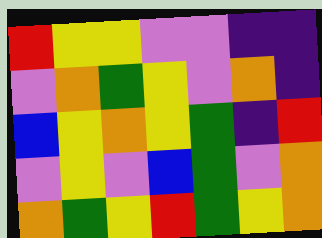[["red", "yellow", "yellow", "violet", "violet", "indigo", "indigo"], ["violet", "orange", "green", "yellow", "violet", "orange", "indigo"], ["blue", "yellow", "orange", "yellow", "green", "indigo", "red"], ["violet", "yellow", "violet", "blue", "green", "violet", "orange"], ["orange", "green", "yellow", "red", "green", "yellow", "orange"]]